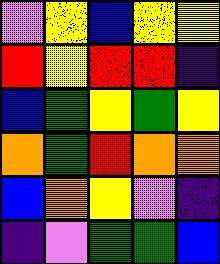[["violet", "yellow", "blue", "yellow", "yellow"], ["red", "yellow", "red", "red", "indigo"], ["blue", "green", "yellow", "green", "yellow"], ["orange", "green", "red", "orange", "orange"], ["blue", "orange", "yellow", "violet", "indigo"], ["indigo", "violet", "green", "green", "blue"]]